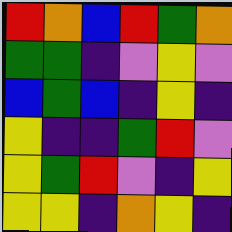[["red", "orange", "blue", "red", "green", "orange"], ["green", "green", "indigo", "violet", "yellow", "violet"], ["blue", "green", "blue", "indigo", "yellow", "indigo"], ["yellow", "indigo", "indigo", "green", "red", "violet"], ["yellow", "green", "red", "violet", "indigo", "yellow"], ["yellow", "yellow", "indigo", "orange", "yellow", "indigo"]]